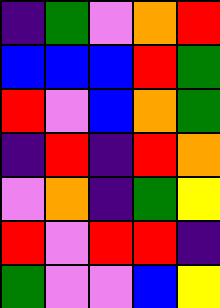[["indigo", "green", "violet", "orange", "red"], ["blue", "blue", "blue", "red", "green"], ["red", "violet", "blue", "orange", "green"], ["indigo", "red", "indigo", "red", "orange"], ["violet", "orange", "indigo", "green", "yellow"], ["red", "violet", "red", "red", "indigo"], ["green", "violet", "violet", "blue", "yellow"]]